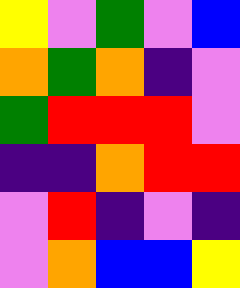[["yellow", "violet", "green", "violet", "blue"], ["orange", "green", "orange", "indigo", "violet"], ["green", "red", "red", "red", "violet"], ["indigo", "indigo", "orange", "red", "red"], ["violet", "red", "indigo", "violet", "indigo"], ["violet", "orange", "blue", "blue", "yellow"]]